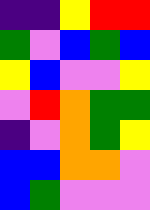[["indigo", "indigo", "yellow", "red", "red"], ["green", "violet", "blue", "green", "blue"], ["yellow", "blue", "violet", "violet", "yellow"], ["violet", "red", "orange", "green", "green"], ["indigo", "violet", "orange", "green", "yellow"], ["blue", "blue", "orange", "orange", "violet"], ["blue", "green", "violet", "violet", "violet"]]